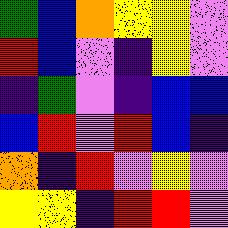[["green", "blue", "orange", "yellow", "yellow", "violet"], ["red", "blue", "violet", "indigo", "yellow", "violet"], ["indigo", "green", "violet", "indigo", "blue", "blue"], ["blue", "red", "violet", "red", "blue", "indigo"], ["orange", "indigo", "red", "violet", "yellow", "violet"], ["yellow", "yellow", "indigo", "red", "red", "violet"]]